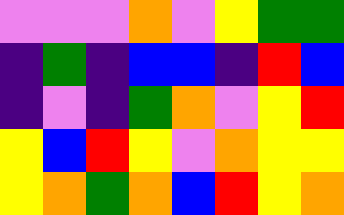[["violet", "violet", "violet", "orange", "violet", "yellow", "green", "green"], ["indigo", "green", "indigo", "blue", "blue", "indigo", "red", "blue"], ["indigo", "violet", "indigo", "green", "orange", "violet", "yellow", "red"], ["yellow", "blue", "red", "yellow", "violet", "orange", "yellow", "yellow"], ["yellow", "orange", "green", "orange", "blue", "red", "yellow", "orange"]]